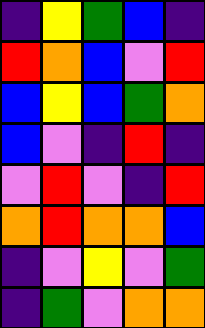[["indigo", "yellow", "green", "blue", "indigo"], ["red", "orange", "blue", "violet", "red"], ["blue", "yellow", "blue", "green", "orange"], ["blue", "violet", "indigo", "red", "indigo"], ["violet", "red", "violet", "indigo", "red"], ["orange", "red", "orange", "orange", "blue"], ["indigo", "violet", "yellow", "violet", "green"], ["indigo", "green", "violet", "orange", "orange"]]